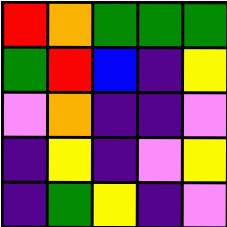[["red", "orange", "green", "green", "green"], ["green", "red", "blue", "indigo", "yellow"], ["violet", "orange", "indigo", "indigo", "violet"], ["indigo", "yellow", "indigo", "violet", "yellow"], ["indigo", "green", "yellow", "indigo", "violet"]]